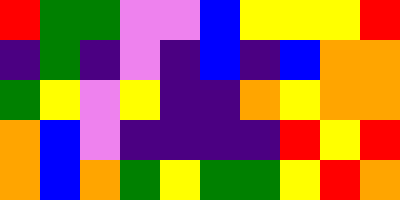[["red", "green", "green", "violet", "violet", "blue", "yellow", "yellow", "yellow", "red"], ["indigo", "green", "indigo", "violet", "indigo", "blue", "indigo", "blue", "orange", "orange"], ["green", "yellow", "violet", "yellow", "indigo", "indigo", "orange", "yellow", "orange", "orange"], ["orange", "blue", "violet", "indigo", "indigo", "indigo", "indigo", "red", "yellow", "red"], ["orange", "blue", "orange", "green", "yellow", "green", "green", "yellow", "red", "orange"]]